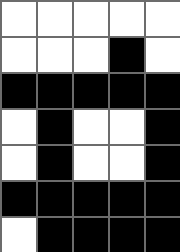[["white", "white", "white", "white", "white"], ["white", "white", "white", "black", "white"], ["black", "black", "black", "black", "black"], ["white", "black", "white", "white", "black"], ["white", "black", "white", "white", "black"], ["black", "black", "black", "black", "black"], ["white", "black", "black", "black", "black"]]